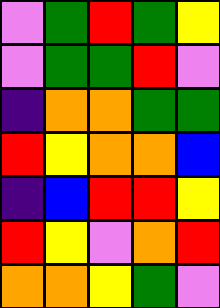[["violet", "green", "red", "green", "yellow"], ["violet", "green", "green", "red", "violet"], ["indigo", "orange", "orange", "green", "green"], ["red", "yellow", "orange", "orange", "blue"], ["indigo", "blue", "red", "red", "yellow"], ["red", "yellow", "violet", "orange", "red"], ["orange", "orange", "yellow", "green", "violet"]]